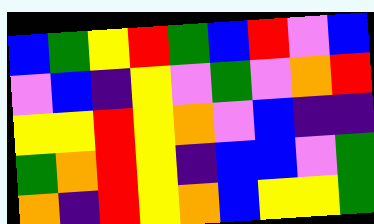[["blue", "green", "yellow", "red", "green", "blue", "red", "violet", "blue"], ["violet", "blue", "indigo", "yellow", "violet", "green", "violet", "orange", "red"], ["yellow", "yellow", "red", "yellow", "orange", "violet", "blue", "indigo", "indigo"], ["green", "orange", "red", "yellow", "indigo", "blue", "blue", "violet", "green"], ["orange", "indigo", "red", "yellow", "orange", "blue", "yellow", "yellow", "green"]]